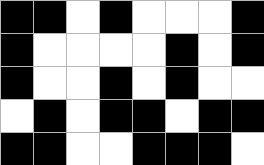[["black", "black", "white", "black", "white", "white", "white", "black"], ["black", "white", "white", "white", "white", "black", "white", "black"], ["black", "white", "white", "black", "white", "black", "white", "white"], ["white", "black", "white", "black", "black", "white", "black", "black"], ["black", "black", "white", "white", "black", "black", "black", "white"]]